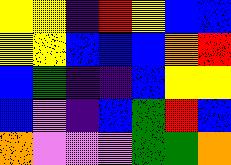[["yellow", "yellow", "indigo", "red", "yellow", "blue", "blue"], ["yellow", "yellow", "blue", "blue", "blue", "orange", "red"], ["blue", "green", "indigo", "indigo", "blue", "yellow", "yellow"], ["blue", "violet", "indigo", "blue", "green", "red", "blue"], ["orange", "violet", "violet", "violet", "green", "green", "orange"]]